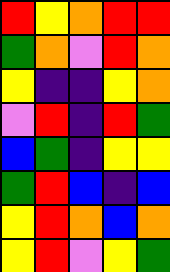[["red", "yellow", "orange", "red", "red"], ["green", "orange", "violet", "red", "orange"], ["yellow", "indigo", "indigo", "yellow", "orange"], ["violet", "red", "indigo", "red", "green"], ["blue", "green", "indigo", "yellow", "yellow"], ["green", "red", "blue", "indigo", "blue"], ["yellow", "red", "orange", "blue", "orange"], ["yellow", "red", "violet", "yellow", "green"]]